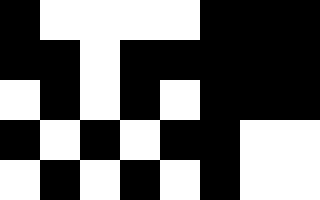[["black", "white", "white", "white", "white", "black", "black", "black"], ["black", "black", "white", "black", "black", "black", "black", "black"], ["white", "black", "white", "black", "white", "black", "black", "black"], ["black", "white", "black", "white", "black", "black", "white", "white"], ["white", "black", "white", "black", "white", "black", "white", "white"]]